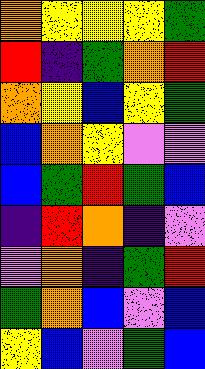[["orange", "yellow", "yellow", "yellow", "green"], ["red", "indigo", "green", "orange", "red"], ["orange", "yellow", "blue", "yellow", "green"], ["blue", "orange", "yellow", "violet", "violet"], ["blue", "green", "red", "green", "blue"], ["indigo", "red", "orange", "indigo", "violet"], ["violet", "orange", "indigo", "green", "red"], ["green", "orange", "blue", "violet", "blue"], ["yellow", "blue", "violet", "green", "blue"]]